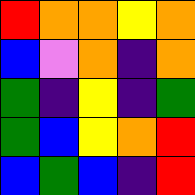[["red", "orange", "orange", "yellow", "orange"], ["blue", "violet", "orange", "indigo", "orange"], ["green", "indigo", "yellow", "indigo", "green"], ["green", "blue", "yellow", "orange", "red"], ["blue", "green", "blue", "indigo", "red"]]